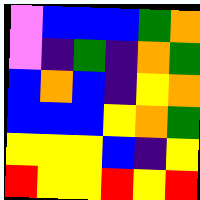[["violet", "blue", "blue", "blue", "green", "orange"], ["violet", "indigo", "green", "indigo", "orange", "green"], ["blue", "orange", "blue", "indigo", "yellow", "orange"], ["blue", "blue", "blue", "yellow", "orange", "green"], ["yellow", "yellow", "yellow", "blue", "indigo", "yellow"], ["red", "yellow", "yellow", "red", "yellow", "red"]]